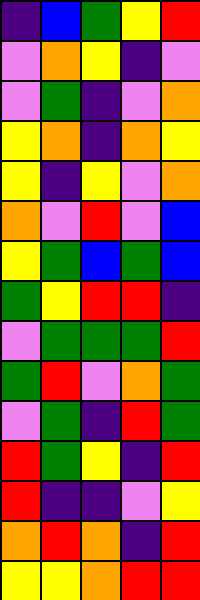[["indigo", "blue", "green", "yellow", "red"], ["violet", "orange", "yellow", "indigo", "violet"], ["violet", "green", "indigo", "violet", "orange"], ["yellow", "orange", "indigo", "orange", "yellow"], ["yellow", "indigo", "yellow", "violet", "orange"], ["orange", "violet", "red", "violet", "blue"], ["yellow", "green", "blue", "green", "blue"], ["green", "yellow", "red", "red", "indigo"], ["violet", "green", "green", "green", "red"], ["green", "red", "violet", "orange", "green"], ["violet", "green", "indigo", "red", "green"], ["red", "green", "yellow", "indigo", "red"], ["red", "indigo", "indigo", "violet", "yellow"], ["orange", "red", "orange", "indigo", "red"], ["yellow", "yellow", "orange", "red", "red"]]